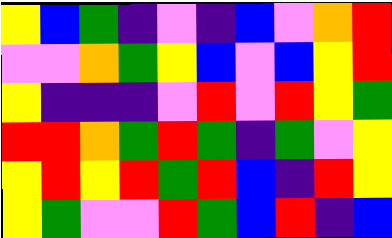[["yellow", "blue", "green", "indigo", "violet", "indigo", "blue", "violet", "orange", "red"], ["violet", "violet", "orange", "green", "yellow", "blue", "violet", "blue", "yellow", "red"], ["yellow", "indigo", "indigo", "indigo", "violet", "red", "violet", "red", "yellow", "green"], ["red", "red", "orange", "green", "red", "green", "indigo", "green", "violet", "yellow"], ["yellow", "red", "yellow", "red", "green", "red", "blue", "indigo", "red", "yellow"], ["yellow", "green", "violet", "violet", "red", "green", "blue", "red", "indigo", "blue"]]